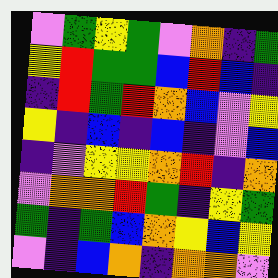[["violet", "green", "yellow", "green", "violet", "orange", "indigo", "green"], ["yellow", "red", "green", "green", "blue", "red", "blue", "indigo"], ["indigo", "red", "green", "red", "orange", "blue", "violet", "yellow"], ["yellow", "indigo", "blue", "indigo", "blue", "indigo", "violet", "blue"], ["indigo", "violet", "yellow", "yellow", "orange", "red", "indigo", "orange"], ["violet", "orange", "orange", "red", "green", "indigo", "yellow", "green"], ["green", "indigo", "green", "blue", "orange", "yellow", "blue", "yellow"], ["violet", "indigo", "blue", "orange", "indigo", "orange", "orange", "violet"]]